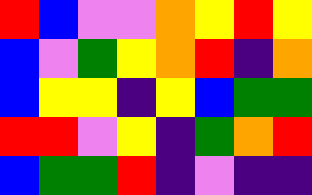[["red", "blue", "violet", "violet", "orange", "yellow", "red", "yellow"], ["blue", "violet", "green", "yellow", "orange", "red", "indigo", "orange"], ["blue", "yellow", "yellow", "indigo", "yellow", "blue", "green", "green"], ["red", "red", "violet", "yellow", "indigo", "green", "orange", "red"], ["blue", "green", "green", "red", "indigo", "violet", "indigo", "indigo"]]